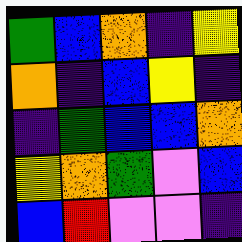[["green", "blue", "orange", "indigo", "yellow"], ["orange", "indigo", "blue", "yellow", "indigo"], ["indigo", "green", "blue", "blue", "orange"], ["yellow", "orange", "green", "violet", "blue"], ["blue", "red", "violet", "violet", "indigo"]]